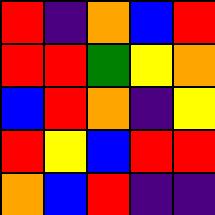[["red", "indigo", "orange", "blue", "red"], ["red", "red", "green", "yellow", "orange"], ["blue", "red", "orange", "indigo", "yellow"], ["red", "yellow", "blue", "red", "red"], ["orange", "blue", "red", "indigo", "indigo"]]